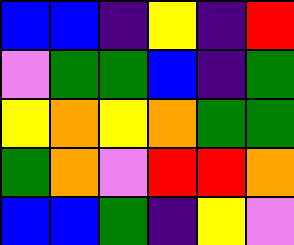[["blue", "blue", "indigo", "yellow", "indigo", "red"], ["violet", "green", "green", "blue", "indigo", "green"], ["yellow", "orange", "yellow", "orange", "green", "green"], ["green", "orange", "violet", "red", "red", "orange"], ["blue", "blue", "green", "indigo", "yellow", "violet"]]